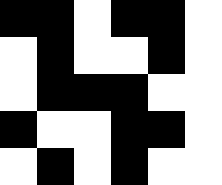[["black", "black", "white", "black", "black", "white"], ["white", "black", "white", "white", "black", "white"], ["white", "black", "black", "black", "white", "white"], ["black", "white", "white", "black", "black", "white"], ["white", "black", "white", "black", "white", "white"]]